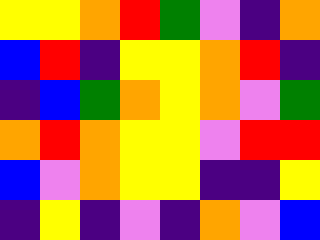[["yellow", "yellow", "orange", "red", "green", "violet", "indigo", "orange"], ["blue", "red", "indigo", "yellow", "yellow", "orange", "red", "indigo"], ["indigo", "blue", "green", "orange", "yellow", "orange", "violet", "green"], ["orange", "red", "orange", "yellow", "yellow", "violet", "red", "red"], ["blue", "violet", "orange", "yellow", "yellow", "indigo", "indigo", "yellow"], ["indigo", "yellow", "indigo", "violet", "indigo", "orange", "violet", "blue"]]